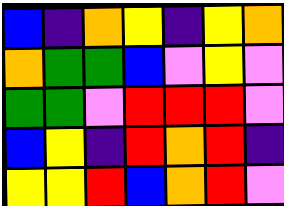[["blue", "indigo", "orange", "yellow", "indigo", "yellow", "orange"], ["orange", "green", "green", "blue", "violet", "yellow", "violet"], ["green", "green", "violet", "red", "red", "red", "violet"], ["blue", "yellow", "indigo", "red", "orange", "red", "indigo"], ["yellow", "yellow", "red", "blue", "orange", "red", "violet"]]